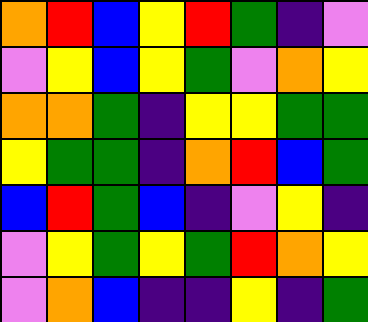[["orange", "red", "blue", "yellow", "red", "green", "indigo", "violet"], ["violet", "yellow", "blue", "yellow", "green", "violet", "orange", "yellow"], ["orange", "orange", "green", "indigo", "yellow", "yellow", "green", "green"], ["yellow", "green", "green", "indigo", "orange", "red", "blue", "green"], ["blue", "red", "green", "blue", "indigo", "violet", "yellow", "indigo"], ["violet", "yellow", "green", "yellow", "green", "red", "orange", "yellow"], ["violet", "orange", "blue", "indigo", "indigo", "yellow", "indigo", "green"]]